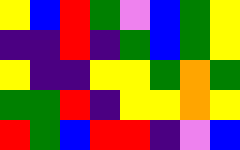[["yellow", "blue", "red", "green", "violet", "blue", "green", "yellow"], ["indigo", "indigo", "red", "indigo", "green", "blue", "green", "yellow"], ["yellow", "indigo", "indigo", "yellow", "yellow", "green", "orange", "green"], ["green", "green", "red", "indigo", "yellow", "yellow", "orange", "yellow"], ["red", "green", "blue", "red", "red", "indigo", "violet", "blue"]]